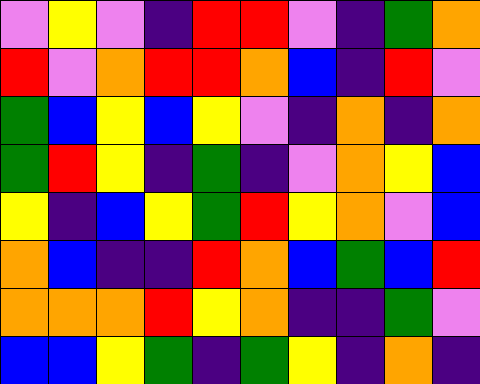[["violet", "yellow", "violet", "indigo", "red", "red", "violet", "indigo", "green", "orange"], ["red", "violet", "orange", "red", "red", "orange", "blue", "indigo", "red", "violet"], ["green", "blue", "yellow", "blue", "yellow", "violet", "indigo", "orange", "indigo", "orange"], ["green", "red", "yellow", "indigo", "green", "indigo", "violet", "orange", "yellow", "blue"], ["yellow", "indigo", "blue", "yellow", "green", "red", "yellow", "orange", "violet", "blue"], ["orange", "blue", "indigo", "indigo", "red", "orange", "blue", "green", "blue", "red"], ["orange", "orange", "orange", "red", "yellow", "orange", "indigo", "indigo", "green", "violet"], ["blue", "blue", "yellow", "green", "indigo", "green", "yellow", "indigo", "orange", "indigo"]]